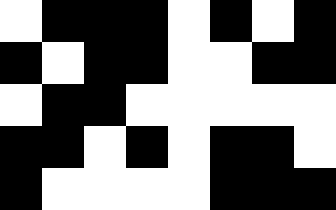[["white", "black", "black", "black", "white", "black", "white", "black"], ["black", "white", "black", "black", "white", "white", "black", "black"], ["white", "black", "black", "white", "white", "white", "white", "white"], ["black", "black", "white", "black", "white", "black", "black", "white"], ["black", "white", "white", "white", "white", "black", "black", "black"]]